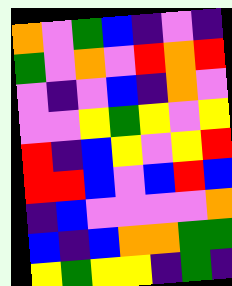[["orange", "violet", "green", "blue", "indigo", "violet", "indigo"], ["green", "violet", "orange", "violet", "red", "orange", "red"], ["violet", "indigo", "violet", "blue", "indigo", "orange", "violet"], ["violet", "violet", "yellow", "green", "yellow", "violet", "yellow"], ["red", "indigo", "blue", "yellow", "violet", "yellow", "red"], ["red", "red", "blue", "violet", "blue", "red", "blue"], ["indigo", "blue", "violet", "violet", "violet", "violet", "orange"], ["blue", "indigo", "blue", "orange", "orange", "green", "green"], ["yellow", "green", "yellow", "yellow", "indigo", "green", "indigo"]]